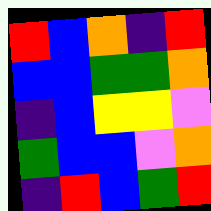[["red", "blue", "orange", "indigo", "red"], ["blue", "blue", "green", "green", "orange"], ["indigo", "blue", "yellow", "yellow", "violet"], ["green", "blue", "blue", "violet", "orange"], ["indigo", "red", "blue", "green", "red"]]